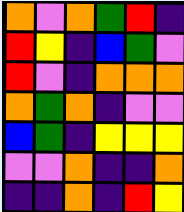[["orange", "violet", "orange", "green", "red", "indigo"], ["red", "yellow", "indigo", "blue", "green", "violet"], ["red", "violet", "indigo", "orange", "orange", "orange"], ["orange", "green", "orange", "indigo", "violet", "violet"], ["blue", "green", "indigo", "yellow", "yellow", "yellow"], ["violet", "violet", "orange", "indigo", "indigo", "orange"], ["indigo", "indigo", "orange", "indigo", "red", "yellow"]]